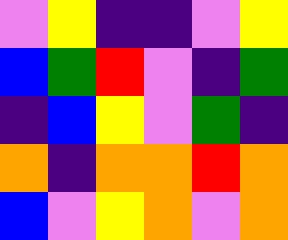[["violet", "yellow", "indigo", "indigo", "violet", "yellow"], ["blue", "green", "red", "violet", "indigo", "green"], ["indigo", "blue", "yellow", "violet", "green", "indigo"], ["orange", "indigo", "orange", "orange", "red", "orange"], ["blue", "violet", "yellow", "orange", "violet", "orange"]]